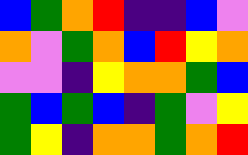[["blue", "green", "orange", "red", "indigo", "indigo", "blue", "violet"], ["orange", "violet", "green", "orange", "blue", "red", "yellow", "orange"], ["violet", "violet", "indigo", "yellow", "orange", "orange", "green", "blue"], ["green", "blue", "green", "blue", "indigo", "green", "violet", "yellow"], ["green", "yellow", "indigo", "orange", "orange", "green", "orange", "red"]]